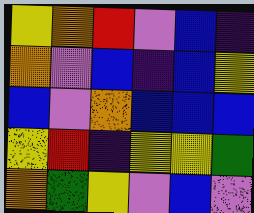[["yellow", "orange", "red", "violet", "blue", "indigo"], ["orange", "violet", "blue", "indigo", "blue", "yellow"], ["blue", "violet", "orange", "blue", "blue", "blue"], ["yellow", "red", "indigo", "yellow", "yellow", "green"], ["orange", "green", "yellow", "violet", "blue", "violet"]]